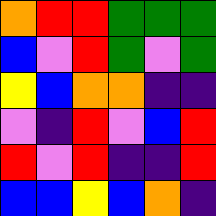[["orange", "red", "red", "green", "green", "green"], ["blue", "violet", "red", "green", "violet", "green"], ["yellow", "blue", "orange", "orange", "indigo", "indigo"], ["violet", "indigo", "red", "violet", "blue", "red"], ["red", "violet", "red", "indigo", "indigo", "red"], ["blue", "blue", "yellow", "blue", "orange", "indigo"]]